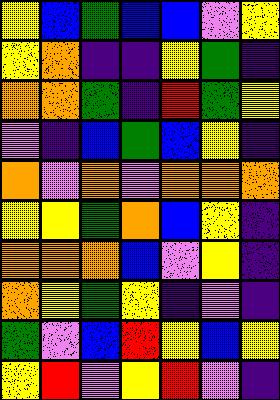[["yellow", "blue", "green", "blue", "blue", "violet", "yellow"], ["yellow", "orange", "indigo", "indigo", "yellow", "green", "indigo"], ["orange", "orange", "green", "indigo", "red", "green", "yellow"], ["violet", "indigo", "blue", "green", "blue", "yellow", "indigo"], ["orange", "violet", "orange", "violet", "orange", "orange", "orange"], ["yellow", "yellow", "green", "orange", "blue", "yellow", "indigo"], ["orange", "orange", "orange", "blue", "violet", "yellow", "indigo"], ["orange", "yellow", "green", "yellow", "indigo", "violet", "indigo"], ["green", "violet", "blue", "red", "yellow", "blue", "yellow"], ["yellow", "red", "violet", "yellow", "red", "violet", "indigo"]]